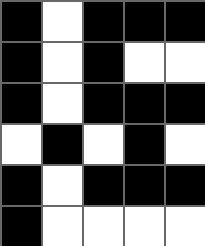[["black", "white", "black", "black", "black"], ["black", "white", "black", "white", "white"], ["black", "white", "black", "black", "black"], ["white", "black", "white", "black", "white"], ["black", "white", "black", "black", "black"], ["black", "white", "white", "white", "white"]]